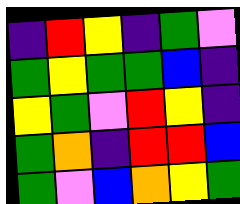[["indigo", "red", "yellow", "indigo", "green", "violet"], ["green", "yellow", "green", "green", "blue", "indigo"], ["yellow", "green", "violet", "red", "yellow", "indigo"], ["green", "orange", "indigo", "red", "red", "blue"], ["green", "violet", "blue", "orange", "yellow", "green"]]